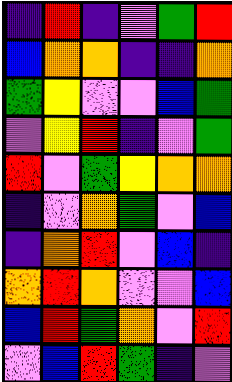[["indigo", "red", "indigo", "violet", "green", "red"], ["blue", "orange", "orange", "indigo", "indigo", "orange"], ["green", "yellow", "violet", "violet", "blue", "green"], ["violet", "yellow", "red", "indigo", "violet", "green"], ["red", "violet", "green", "yellow", "orange", "orange"], ["indigo", "violet", "orange", "green", "violet", "blue"], ["indigo", "orange", "red", "violet", "blue", "indigo"], ["orange", "red", "orange", "violet", "violet", "blue"], ["blue", "red", "green", "orange", "violet", "red"], ["violet", "blue", "red", "green", "indigo", "violet"]]